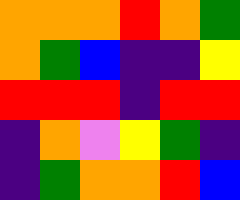[["orange", "orange", "orange", "red", "orange", "green"], ["orange", "green", "blue", "indigo", "indigo", "yellow"], ["red", "red", "red", "indigo", "red", "red"], ["indigo", "orange", "violet", "yellow", "green", "indigo"], ["indigo", "green", "orange", "orange", "red", "blue"]]